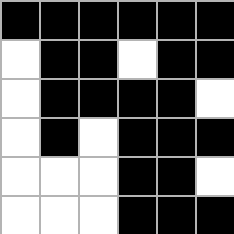[["black", "black", "black", "black", "black", "black"], ["white", "black", "black", "white", "black", "black"], ["white", "black", "black", "black", "black", "white"], ["white", "black", "white", "black", "black", "black"], ["white", "white", "white", "black", "black", "white"], ["white", "white", "white", "black", "black", "black"]]